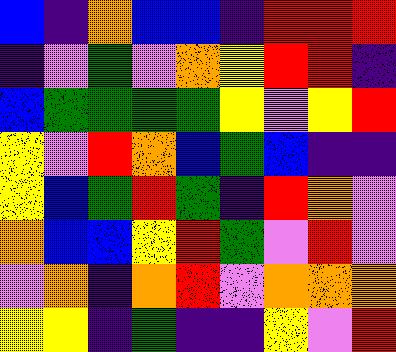[["blue", "indigo", "orange", "blue", "blue", "indigo", "red", "red", "red"], ["indigo", "violet", "green", "violet", "orange", "yellow", "red", "red", "indigo"], ["blue", "green", "green", "green", "green", "yellow", "violet", "yellow", "red"], ["yellow", "violet", "red", "orange", "blue", "green", "blue", "indigo", "indigo"], ["yellow", "blue", "green", "red", "green", "indigo", "red", "orange", "violet"], ["orange", "blue", "blue", "yellow", "red", "green", "violet", "red", "violet"], ["violet", "orange", "indigo", "orange", "red", "violet", "orange", "orange", "orange"], ["yellow", "yellow", "indigo", "green", "indigo", "indigo", "yellow", "violet", "red"]]